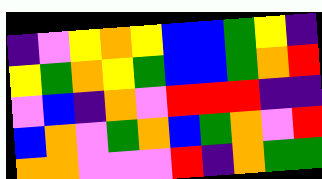[["indigo", "violet", "yellow", "orange", "yellow", "blue", "blue", "green", "yellow", "indigo"], ["yellow", "green", "orange", "yellow", "green", "blue", "blue", "green", "orange", "red"], ["violet", "blue", "indigo", "orange", "violet", "red", "red", "red", "indigo", "indigo"], ["blue", "orange", "violet", "green", "orange", "blue", "green", "orange", "violet", "red"], ["orange", "orange", "violet", "violet", "violet", "red", "indigo", "orange", "green", "green"]]